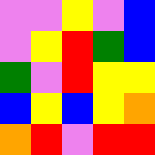[["violet", "violet", "yellow", "violet", "blue"], ["violet", "yellow", "red", "green", "blue"], ["green", "violet", "red", "yellow", "yellow"], ["blue", "yellow", "blue", "yellow", "orange"], ["orange", "red", "violet", "red", "red"]]